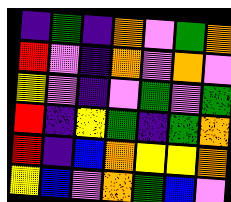[["indigo", "green", "indigo", "orange", "violet", "green", "orange"], ["red", "violet", "indigo", "orange", "violet", "orange", "violet"], ["yellow", "violet", "indigo", "violet", "green", "violet", "green"], ["red", "indigo", "yellow", "green", "indigo", "green", "orange"], ["red", "indigo", "blue", "orange", "yellow", "yellow", "orange"], ["yellow", "blue", "violet", "orange", "green", "blue", "violet"]]